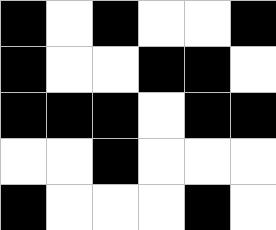[["black", "white", "black", "white", "white", "black"], ["black", "white", "white", "black", "black", "white"], ["black", "black", "black", "white", "black", "black"], ["white", "white", "black", "white", "white", "white"], ["black", "white", "white", "white", "black", "white"]]